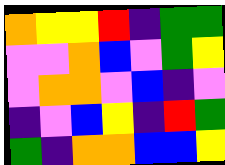[["orange", "yellow", "yellow", "red", "indigo", "green", "green"], ["violet", "violet", "orange", "blue", "violet", "green", "yellow"], ["violet", "orange", "orange", "violet", "blue", "indigo", "violet"], ["indigo", "violet", "blue", "yellow", "indigo", "red", "green"], ["green", "indigo", "orange", "orange", "blue", "blue", "yellow"]]